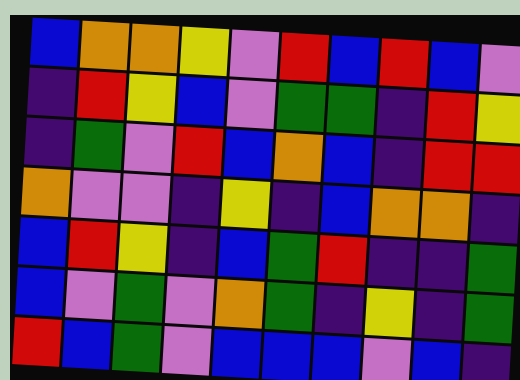[["blue", "orange", "orange", "yellow", "violet", "red", "blue", "red", "blue", "violet"], ["indigo", "red", "yellow", "blue", "violet", "green", "green", "indigo", "red", "yellow"], ["indigo", "green", "violet", "red", "blue", "orange", "blue", "indigo", "red", "red"], ["orange", "violet", "violet", "indigo", "yellow", "indigo", "blue", "orange", "orange", "indigo"], ["blue", "red", "yellow", "indigo", "blue", "green", "red", "indigo", "indigo", "green"], ["blue", "violet", "green", "violet", "orange", "green", "indigo", "yellow", "indigo", "green"], ["red", "blue", "green", "violet", "blue", "blue", "blue", "violet", "blue", "indigo"]]